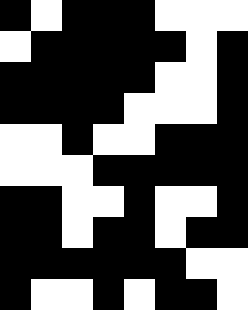[["black", "white", "black", "black", "black", "white", "white", "white"], ["white", "black", "black", "black", "black", "black", "white", "black"], ["black", "black", "black", "black", "black", "white", "white", "black"], ["black", "black", "black", "black", "white", "white", "white", "black"], ["white", "white", "black", "white", "white", "black", "black", "black"], ["white", "white", "white", "black", "black", "black", "black", "black"], ["black", "black", "white", "white", "black", "white", "white", "black"], ["black", "black", "white", "black", "black", "white", "black", "black"], ["black", "black", "black", "black", "black", "black", "white", "white"], ["black", "white", "white", "black", "white", "black", "black", "white"]]